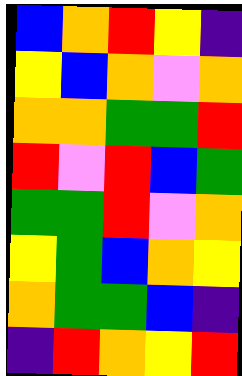[["blue", "orange", "red", "yellow", "indigo"], ["yellow", "blue", "orange", "violet", "orange"], ["orange", "orange", "green", "green", "red"], ["red", "violet", "red", "blue", "green"], ["green", "green", "red", "violet", "orange"], ["yellow", "green", "blue", "orange", "yellow"], ["orange", "green", "green", "blue", "indigo"], ["indigo", "red", "orange", "yellow", "red"]]